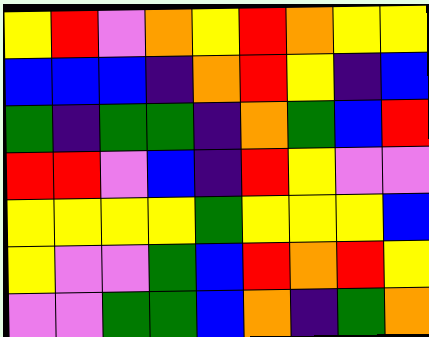[["yellow", "red", "violet", "orange", "yellow", "red", "orange", "yellow", "yellow"], ["blue", "blue", "blue", "indigo", "orange", "red", "yellow", "indigo", "blue"], ["green", "indigo", "green", "green", "indigo", "orange", "green", "blue", "red"], ["red", "red", "violet", "blue", "indigo", "red", "yellow", "violet", "violet"], ["yellow", "yellow", "yellow", "yellow", "green", "yellow", "yellow", "yellow", "blue"], ["yellow", "violet", "violet", "green", "blue", "red", "orange", "red", "yellow"], ["violet", "violet", "green", "green", "blue", "orange", "indigo", "green", "orange"]]